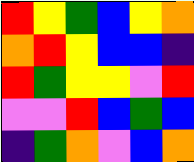[["red", "yellow", "green", "blue", "yellow", "orange"], ["orange", "red", "yellow", "blue", "blue", "indigo"], ["red", "green", "yellow", "yellow", "violet", "red"], ["violet", "violet", "red", "blue", "green", "blue"], ["indigo", "green", "orange", "violet", "blue", "orange"]]